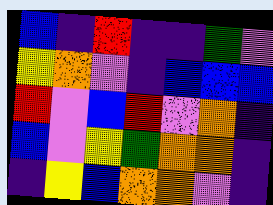[["blue", "indigo", "red", "indigo", "indigo", "green", "violet"], ["yellow", "orange", "violet", "indigo", "blue", "blue", "blue"], ["red", "violet", "blue", "red", "violet", "orange", "indigo"], ["blue", "violet", "yellow", "green", "orange", "orange", "indigo"], ["indigo", "yellow", "blue", "orange", "orange", "violet", "indigo"]]